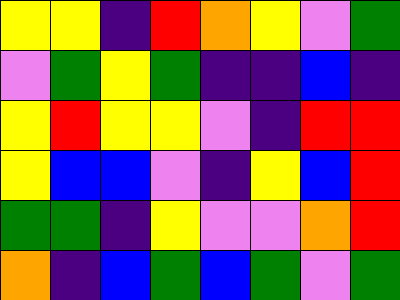[["yellow", "yellow", "indigo", "red", "orange", "yellow", "violet", "green"], ["violet", "green", "yellow", "green", "indigo", "indigo", "blue", "indigo"], ["yellow", "red", "yellow", "yellow", "violet", "indigo", "red", "red"], ["yellow", "blue", "blue", "violet", "indigo", "yellow", "blue", "red"], ["green", "green", "indigo", "yellow", "violet", "violet", "orange", "red"], ["orange", "indigo", "blue", "green", "blue", "green", "violet", "green"]]